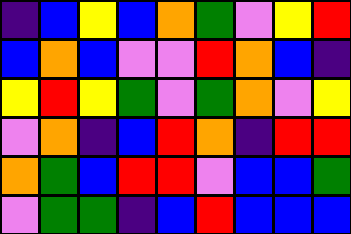[["indigo", "blue", "yellow", "blue", "orange", "green", "violet", "yellow", "red"], ["blue", "orange", "blue", "violet", "violet", "red", "orange", "blue", "indigo"], ["yellow", "red", "yellow", "green", "violet", "green", "orange", "violet", "yellow"], ["violet", "orange", "indigo", "blue", "red", "orange", "indigo", "red", "red"], ["orange", "green", "blue", "red", "red", "violet", "blue", "blue", "green"], ["violet", "green", "green", "indigo", "blue", "red", "blue", "blue", "blue"]]